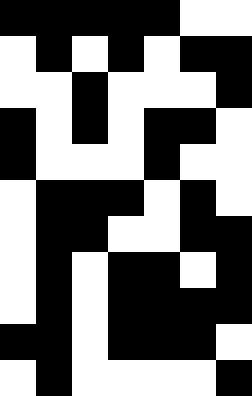[["black", "black", "black", "black", "black", "white", "white"], ["white", "black", "white", "black", "white", "black", "black"], ["white", "white", "black", "white", "white", "white", "black"], ["black", "white", "black", "white", "black", "black", "white"], ["black", "white", "white", "white", "black", "white", "white"], ["white", "black", "black", "black", "white", "black", "white"], ["white", "black", "black", "white", "white", "black", "black"], ["white", "black", "white", "black", "black", "white", "black"], ["white", "black", "white", "black", "black", "black", "black"], ["black", "black", "white", "black", "black", "black", "white"], ["white", "black", "white", "white", "white", "white", "black"]]